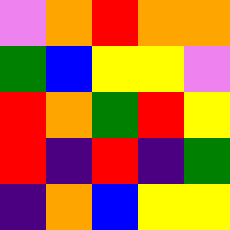[["violet", "orange", "red", "orange", "orange"], ["green", "blue", "yellow", "yellow", "violet"], ["red", "orange", "green", "red", "yellow"], ["red", "indigo", "red", "indigo", "green"], ["indigo", "orange", "blue", "yellow", "yellow"]]